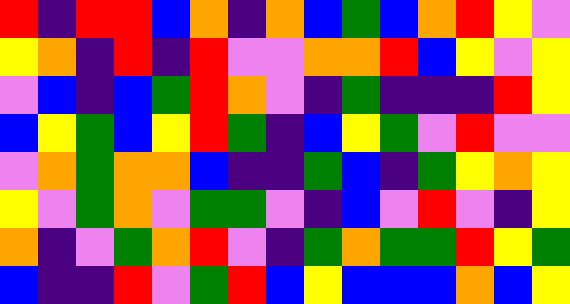[["red", "indigo", "red", "red", "blue", "orange", "indigo", "orange", "blue", "green", "blue", "orange", "red", "yellow", "violet"], ["yellow", "orange", "indigo", "red", "indigo", "red", "violet", "violet", "orange", "orange", "red", "blue", "yellow", "violet", "yellow"], ["violet", "blue", "indigo", "blue", "green", "red", "orange", "violet", "indigo", "green", "indigo", "indigo", "indigo", "red", "yellow"], ["blue", "yellow", "green", "blue", "yellow", "red", "green", "indigo", "blue", "yellow", "green", "violet", "red", "violet", "violet"], ["violet", "orange", "green", "orange", "orange", "blue", "indigo", "indigo", "green", "blue", "indigo", "green", "yellow", "orange", "yellow"], ["yellow", "violet", "green", "orange", "violet", "green", "green", "violet", "indigo", "blue", "violet", "red", "violet", "indigo", "yellow"], ["orange", "indigo", "violet", "green", "orange", "red", "violet", "indigo", "green", "orange", "green", "green", "red", "yellow", "green"], ["blue", "indigo", "indigo", "red", "violet", "green", "red", "blue", "yellow", "blue", "blue", "blue", "orange", "blue", "yellow"]]